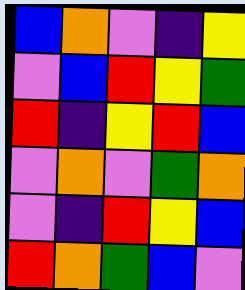[["blue", "orange", "violet", "indigo", "yellow"], ["violet", "blue", "red", "yellow", "green"], ["red", "indigo", "yellow", "red", "blue"], ["violet", "orange", "violet", "green", "orange"], ["violet", "indigo", "red", "yellow", "blue"], ["red", "orange", "green", "blue", "violet"]]